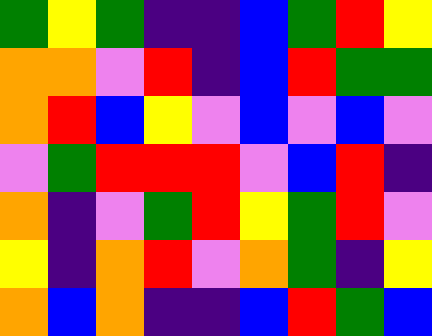[["green", "yellow", "green", "indigo", "indigo", "blue", "green", "red", "yellow"], ["orange", "orange", "violet", "red", "indigo", "blue", "red", "green", "green"], ["orange", "red", "blue", "yellow", "violet", "blue", "violet", "blue", "violet"], ["violet", "green", "red", "red", "red", "violet", "blue", "red", "indigo"], ["orange", "indigo", "violet", "green", "red", "yellow", "green", "red", "violet"], ["yellow", "indigo", "orange", "red", "violet", "orange", "green", "indigo", "yellow"], ["orange", "blue", "orange", "indigo", "indigo", "blue", "red", "green", "blue"]]